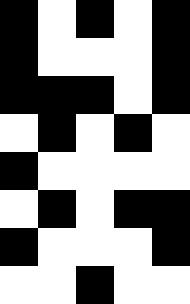[["black", "white", "black", "white", "black"], ["black", "white", "white", "white", "black"], ["black", "black", "black", "white", "black"], ["white", "black", "white", "black", "white"], ["black", "white", "white", "white", "white"], ["white", "black", "white", "black", "black"], ["black", "white", "white", "white", "black"], ["white", "white", "black", "white", "white"]]